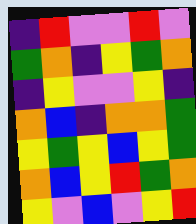[["indigo", "red", "violet", "violet", "red", "violet"], ["green", "orange", "indigo", "yellow", "green", "orange"], ["indigo", "yellow", "violet", "violet", "yellow", "indigo"], ["orange", "blue", "indigo", "orange", "orange", "green"], ["yellow", "green", "yellow", "blue", "yellow", "green"], ["orange", "blue", "yellow", "red", "green", "orange"], ["yellow", "violet", "blue", "violet", "yellow", "red"]]